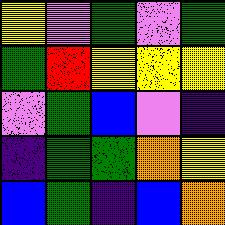[["yellow", "violet", "green", "violet", "green"], ["green", "red", "yellow", "yellow", "yellow"], ["violet", "green", "blue", "violet", "indigo"], ["indigo", "green", "green", "orange", "yellow"], ["blue", "green", "indigo", "blue", "orange"]]